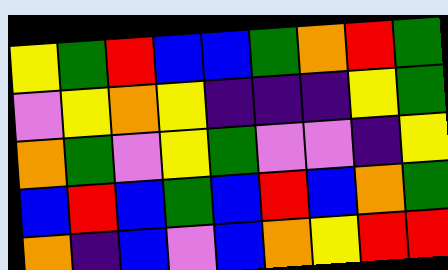[["yellow", "green", "red", "blue", "blue", "green", "orange", "red", "green"], ["violet", "yellow", "orange", "yellow", "indigo", "indigo", "indigo", "yellow", "green"], ["orange", "green", "violet", "yellow", "green", "violet", "violet", "indigo", "yellow"], ["blue", "red", "blue", "green", "blue", "red", "blue", "orange", "green"], ["orange", "indigo", "blue", "violet", "blue", "orange", "yellow", "red", "red"]]